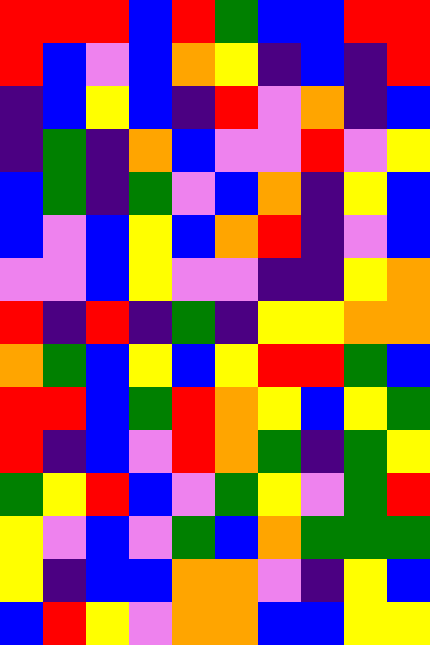[["red", "red", "red", "blue", "red", "green", "blue", "blue", "red", "red"], ["red", "blue", "violet", "blue", "orange", "yellow", "indigo", "blue", "indigo", "red"], ["indigo", "blue", "yellow", "blue", "indigo", "red", "violet", "orange", "indigo", "blue"], ["indigo", "green", "indigo", "orange", "blue", "violet", "violet", "red", "violet", "yellow"], ["blue", "green", "indigo", "green", "violet", "blue", "orange", "indigo", "yellow", "blue"], ["blue", "violet", "blue", "yellow", "blue", "orange", "red", "indigo", "violet", "blue"], ["violet", "violet", "blue", "yellow", "violet", "violet", "indigo", "indigo", "yellow", "orange"], ["red", "indigo", "red", "indigo", "green", "indigo", "yellow", "yellow", "orange", "orange"], ["orange", "green", "blue", "yellow", "blue", "yellow", "red", "red", "green", "blue"], ["red", "red", "blue", "green", "red", "orange", "yellow", "blue", "yellow", "green"], ["red", "indigo", "blue", "violet", "red", "orange", "green", "indigo", "green", "yellow"], ["green", "yellow", "red", "blue", "violet", "green", "yellow", "violet", "green", "red"], ["yellow", "violet", "blue", "violet", "green", "blue", "orange", "green", "green", "green"], ["yellow", "indigo", "blue", "blue", "orange", "orange", "violet", "indigo", "yellow", "blue"], ["blue", "red", "yellow", "violet", "orange", "orange", "blue", "blue", "yellow", "yellow"]]